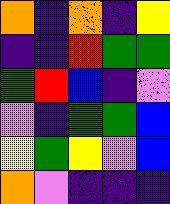[["orange", "indigo", "orange", "indigo", "yellow"], ["indigo", "indigo", "red", "green", "green"], ["green", "red", "blue", "indigo", "violet"], ["violet", "indigo", "green", "green", "blue"], ["yellow", "green", "yellow", "violet", "blue"], ["orange", "violet", "indigo", "indigo", "indigo"]]